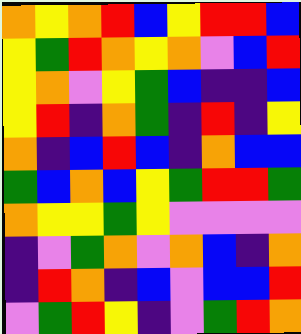[["orange", "yellow", "orange", "red", "blue", "yellow", "red", "red", "blue"], ["yellow", "green", "red", "orange", "yellow", "orange", "violet", "blue", "red"], ["yellow", "orange", "violet", "yellow", "green", "blue", "indigo", "indigo", "blue"], ["yellow", "red", "indigo", "orange", "green", "indigo", "red", "indigo", "yellow"], ["orange", "indigo", "blue", "red", "blue", "indigo", "orange", "blue", "blue"], ["green", "blue", "orange", "blue", "yellow", "green", "red", "red", "green"], ["orange", "yellow", "yellow", "green", "yellow", "violet", "violet", "violet", "violet"], ["indigo", "violet", "green", "orange", "violet", "orange", "blue", "indigo", "orange"], ["indigo", "red", "orange", "indigo", "blue", "violet", "blue", "blue", "red"], ["violet", "green", "red", "yellow", "indigo", "violet", "green", "red", "orange"]]